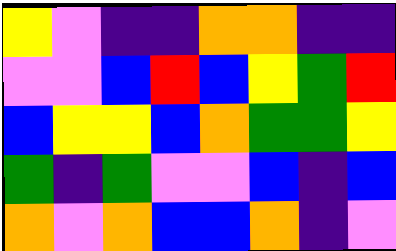[["yellow", "violet", "indigo", "indigo", "orange", "orange", "indigo", "indigo"], ["violet", "violet", "blue", "red", "blue", "yellow", "green", "red"], ["blue", "yellow", "yellow", "blue", "orange", "green", "green", "yellow"], ["green", "indigo", "green", "violet", "violet", "blue", "indigo", "blue"], ["orange", "violet", "orange", "blue", "blue", "orange", "indigo", "violet"]]